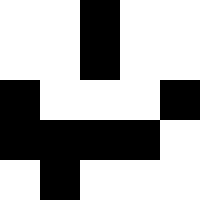[["white", "white", "black", "white", "white"], ["white", "white", "black", "white", "white"], ["black", "white", "white", "white", "black"], ["black", "black", "black", "black", "white"], ["white", "black", "white", "white", "white"]]